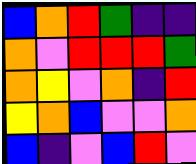[["blue", "orange", "red", "green", "indigo", "indigo"], ["orange", "violet", "red", "red", "red", "green"], ["orange", "yellow", "violet", "orange", "indigo", "red"], ["yellow", "orange", "blue", "violet", "violet", "orange"], ["blue", "indigo", "violet", "blue", "red", "violet"]]